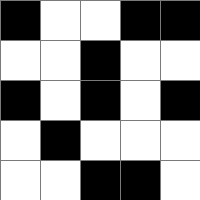[["black", "white", "white", "black", "black"], ["white", "white", "black", "white", "white"], ["black", "white", "black", "white", "black"], ["white", "black", "white", "white", "white"], ["white", "white", "black", "black", "white"]]